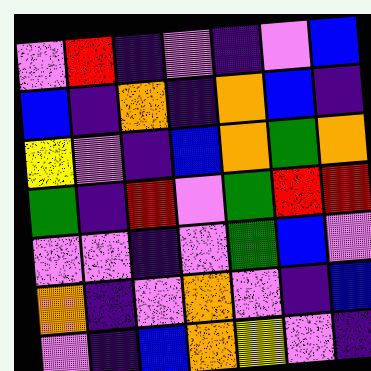[["violet", "red", "indigo", "violet", "indigo", "violet", "blue"], ["blue", "indigo", "orange", "indigo", "orange", "blue", "indigo"], ["yellow", "violet", "indigo", "blue", "orange", "green", "orange"], ["green", "indigo", "red", "violet", "green", "red", "red"], ["violet", "violet", "indigo", "violet", "green", "blue", "violet"], ["orange", "indigo", "violet", "orange", "violet", "indigo", "blue"], ["violet", "indigo", "blue", "orange", "yellow", "violet", "indigo"]]